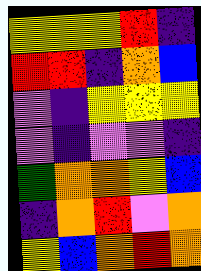[["yellow", "yellow", "yellow", "red", "indigo"], ["red", "red", "indigo", "orange", "blue"], ["violet", "indigo", "yellow", "yellow", "yellow"], ["violet", "indigo", "violet", "violet", "indigo"], ["green", "orange", "orange", "yellow", "blue"], ["indigo", "orange", "red", "violet", "orange"], ["yellow", "blue", "orange", "red", "orange"]]